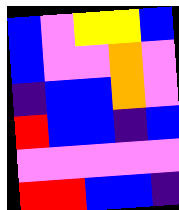[["blue", "violet", "yellow", "yellow", "blue"], ["blue", "violet", "violet", "orange", "violet"], ["indigo", "blue", "blue", "orange", "violet"], ["red", "blue", "blue", "indigo", "blue"], ["violet", "violet", "violet", "violet", "violet"], ["red", "red", "blue", "blue", "indigo"]]